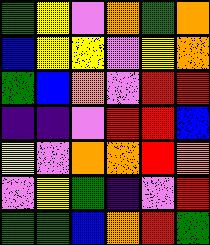[["green", "yellow", "violet", "orange", "green", "orange"], ["blue", "yellow", "yellow", "violet", "yellow", "orange"], ["green", "blue", "orange", "violet", "red", "red"], ["indigo", "indigo", "violet", "red", "red", "blue"], ["yellow", "violet", "orange", "orange", "red", "orange"], ["violet", "yellow", "green", "indigo", "violet", "red"], ["green", "green", "blue", "orange", "red", "green"]]